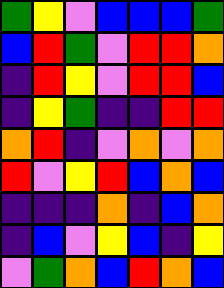[["green", "yellow", "violet", "blue", "blue", "blue", "green"], ["blue", "red", "green", "violet", "red", "red", "orange"], ["indigo", "red", "yellow", "violet", "red", "red", "blue"], ["indigo", "yellow", "green", "indigo", "indigo", "red", "red"], ["orange", "red", "indigo", "violet", "orange", "violet", "orange"], ["red", "violet", "yellow", "red", "blue", "orange", "blue"], ["indigo", "indigo", "indigo", "orange", "indigo", "blue", "orange"], ["indigo", "blue", "violet", "yellow", "blue", "indigo", "yellow"], ["violet", "green", "orange", "blue", "red", "orange", "blue"]]